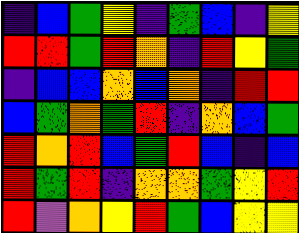[["indigo", "blue", "green", "yellow", "indigo", "green", "blue", "indigo", "yellow"], ["red", "red", "green", "red", "orange", "indigo", "red", "yellow", "green"], ["indigo", "blue", "blue", "orange", "blue", "orange", "indigo", "red", "red"], ["blue", "green", "orange", "green", "red", "indigo", "orange", "blue", "green"], ["red", "orange", "red", "blue", "green", "red", "blue", "indigo", "blue"], ["red", "green", "red", "indigo", "orange", "orange", "green", "yellow", "red"], ["red", "violet", "orange", "yellow", "red", "green", "blue", "yellow", "yellow"]]